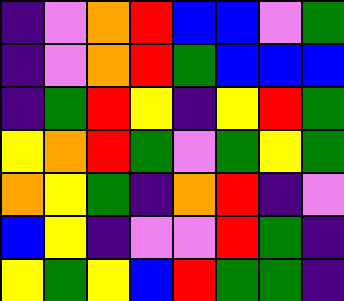[["indigo", "violet", "orange", "red", "blue", "blue", "violet", "green"], ["indigo", "violet", "orange", "red", "green", "blue", "blue", "blue"], ["indigo", "green", "red", "yellow", "indigo", "yellow", "red", "green"], ["yellow", "orange", "red", "green", "violet", "green", "yellow", "green"], ["orange", "yellow", "green", "indigo", "orange", "red", "indigo", "violet"], ["blue", "yellow", "indigo", "violet", "violet", "red", "green", "indigo"], ["yellow", "green", "yellow", "blue", "red", "green", "green", "indigo"]]